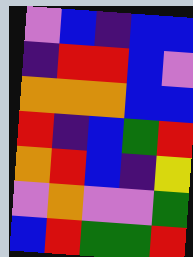[["violet", "blue", "indigo", "blue", "blue"], ["indigo", "red", "red", "blue", "violet"], ["orange", "orange", "orange", "blue", "blue"], ["red", "indigo", "blue", "green", "red"], ["orange", "red", "blue", "indigo", "yellow"], ["violet", "orange", "violet", "violet", "green"], ["blue", "red", "green", "green", "red"]]